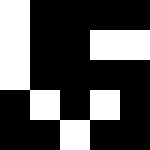[["white", "black", "black", "black", "black"], ["white", "black", "black", "white", "white"], ["white", "black", "black", "black", "black"], ["black", "white", "black", "white", "black"], ["black", "black", "white", "black", "black"]]